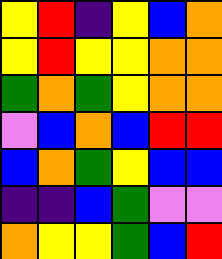[["yellow", "red", "indigo", "yellow", "blue", "orange"], ["yellow", "red", "yellow", "yellow", "orange", "orange"], ["green", "orange", "green", "yellow", "orange", "orange"], ["violet", "blue", "orange", "blue", "red", "red"], ["blue", "orange", "green", "yellow", "blue", "blue"], ["indigo", "indigo", "blue", "green", "violet", "violet"], ["orange", "yellow", "yellow", "green", "blue", "red"]]